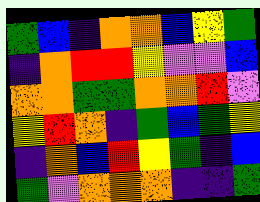[["green", "blue", "indigo", "orange", "orange", "blue", "yellow", "green"], ["indigo", "orange", "red", "red", "yellow", "violet", "violet", "blue"], ["orange", "orange", "green", "green", "orange", "orange", "red", "violet"], ["yellow", "red", "orange", "indigo", "green", "blue", "green", "yellow"], ["indigo", "orange", "blue", "red", "yellow", "green", "indigo", "blue"], ["green", "violet", "orange", "orange", "orange", "indigo", "indigo", "green"]]